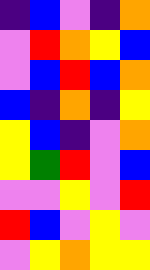[["indigo", "blue", "violet", "indigo", "orange"], ["violet", "red", "orange", "yellow", "blue"], ["violet", "blue", "red", "blue", "orange"], ["blue", "indigo", "orange", "indigo", "yellow"], ["yellow", "blue", "indigo", "violet", "orange"], ["yellow", "green", "red", "violet", "blue"], ["violet", "violet", "yellow", "violet", "red"], ["red", "blue", "violet", "yellow", "violet"], ["violet", "yellow", "orange", "yellow", "yellow"]]